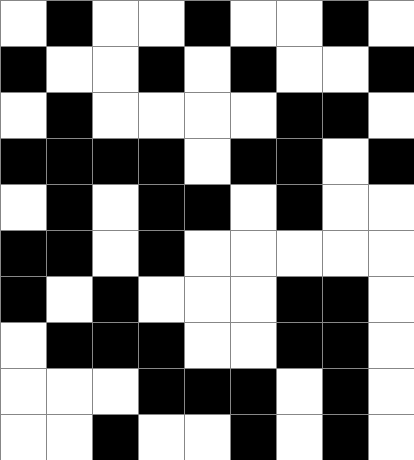[["white", "black", "white", "white", "black", "white", "white", "black", "white"], ["black", "white", "white", "black", "white", "black", "white", "white", "black"], ["white", "black", "white", "white", "white", "white", "black", "black", "white"], ["black", "black", "black", "black", "white", "black", "black", "white", "black"], ["white", "black", "white", "black", "black", "white", "black", "white", "white"], ["black", "black", "white", "black", "white", "white", "white", "white", "white"], ["black", "white", "black", "white", "white", "white", "black", "black", "white"], ["white", "black", "black", "black", "white", "white", "black", "black", "white"], ["white", "white", "white", "black", "black", "black", "white", "black", "white"], ["white", "white", "black", "white", "white", "black", "white", "black", "white"]]